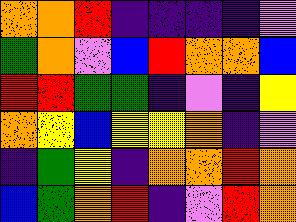[["orange", "orange", "red", "indigo", "indigo", "indigo", "indigo", "violet"], ["green", "orange", "violet", "blue", "red", "orange", "orange", "blue"], ["red", "red", "green", "green", "indigo", "violet", "indigo", "yellow"], ["orange", "yellow", "blue", "yellow", "yellow", "orange", "indigo", "violet"], ["indigo", "green", "yellow", "indigo", "orange", "orange", "red", "orange"], ["blue", "green", "orange", "red", "indigo", "violet", "red", "orange"]]